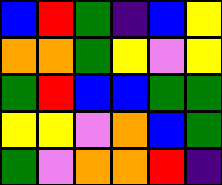[["blue", "red", "green", "indigo", "blue", "yellow"], ["orange", "orange", "green", "yellow", "violet", "yellow"], ["green", "red", "blue", "blue", "green", "green"], ["yellow", "yellow", "violet", "orange", "blue", "green"], ["green", "violet", "orange", "orange", "red", "indigo"]]